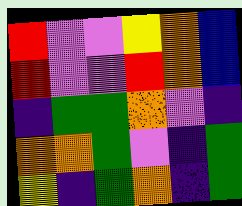[["red", "violet", "violet", "yellow", "orange", "blue"], ["red", "violet", "violet", "red", "orange", "blue"], ["indigo", "green", "green", "orange", "violet", "indigo"], ["orange", "orange", "green", "violet", "indigo", "green"], ["yellow", "indigo", "green", "orange", "indigo", "green"]]